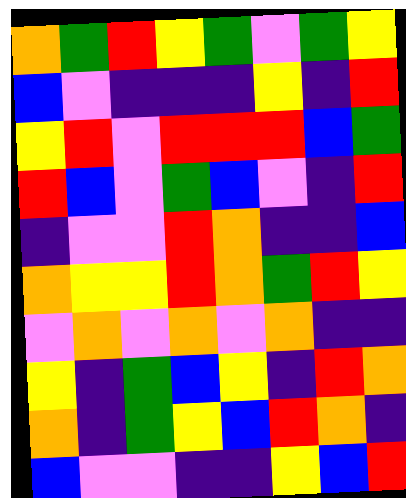[["orange", "green", "red", "yellow", "green", "violet", "green", "yellow"], ["blue", "violet", "indigo", "indigo", "indigo", "yellow", "indigo", "red"], ["yellow", "red", "violet", "red", "red", "red", "blue", "green"], ["red", "blue", "violet", "green", "blue", "violet", "indigo", "red"], ["indigo", "violet", "violet", "red", "orange", "indigo", "indigo", "blue"], ["orange", "yellow", "yellow", "red", "orange", "green", "red", "yellow"], ["violet", "orange", "violet", "orange", "violet", "orange", "indigo", "indigo"], ["yellow", "indigo", "green", "blue", "yellow", "indigo", "red", "orange"], ["orange", "indigo", "green", "yellow", "blue", "red", "orange", "indigo"], ["blue", "violet", "violet", "indigo", "indigo", "yellow", "blue", "red"]]